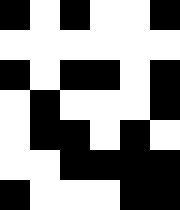[["black", "white", "black", "white", "white", "black"], ["white", "white", "white", "white", "white", "white"], ["black", "white", "black", "black", "white", "black"], ["white", "black", "white", "white", "white", "black"], ["white", "black", "black", "white", "black", "white"], ["white", "white", "black", "black", "black", "black"], ["black", "white", "white", "white", "black", "black"]]